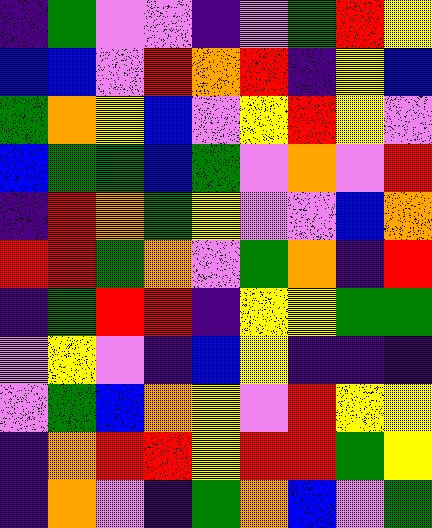[["indigo", "green", "violet", "violet", "indigo", "violet", "green", "red", "yellow"], ["blue", "blue", "violet", "red", "orange", "red", "indigo", "yellow", "blue"], ["green", "orange", "yellow", "blue", "violet", "yellow", "red", "yellow", "violet"], ["blue", "green", "green", "blue", "green", "violet", "orange", "violet", "red"], ["indigo", "red", "orange", "green", "yellow", "violet", "violet", "blue", "orange"], ["red", "red", "green", "orange", "violet", "green", "orange", "indigo", "red"], ["indigo", "green", "red", "red", "indigo", "yellow", "yellow", "green", "green"], ["violet", "yellow", "violet", "indigo", "blue", "yellow", "indigo", "indigo", "indigo"], ["violet", "green", "blue", "orange", "yellow", "violet", "red", "yellow", "yellow"], ["indigo", "orange", "red", "red", "yellow", "red", "red", "green", "yellow"], ["indigo", "orange", "violet", "indigo", "green", "orange", "blue", "violet", "green"]]